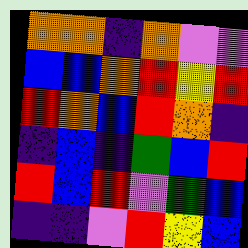[["orange", "orange", "indigo", "orange", "violet", "violet"], ["blue", "blue", "orange", "red", "yellow", "red"], ["red", "orange", "blue", "red", "orange", "indigo"], ["indigo", "blue", "indigo", "green", "blue", "red"], ["red", "blue", "red", "violet", "green", "blue"], ["indigo", "indigo", "violet", "red", "yellow", "blue"]]